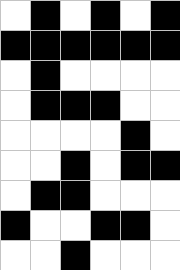[["white", "black", "white", "black", "white", "black"], ["black", "black", "black", "black", "black", "black"], ["white", "black", "white", "white", "white", "white"], ["white", "black", "black", "black", "white", "white"], ["white", "white", "white", "white", "black", "white"], ["white", "white", "black", "white", "black", "black"], ["white", "black", "black", "white", "white", "white"], ["black", "white", "white", "black", "black", "white"], ["white", "white", "black", "white", "white", "white"]]